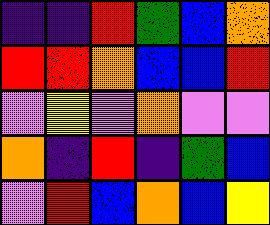[["indigo", "indigo", "red", "green", "blue", "orange"], ["red", "red", "orange", "blue", "blue", "red"], ["violet", "yellow", "violet", "orange", "violet", "violet"], ["orange", "indigo", "red", "indigo", "green", "blue"], ["violet", "red", "blue", "orange", "blue", "yellow"]]